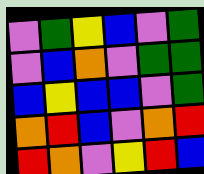[["violet", "green", "yellow", "blue", "violet", "green"], ["violet", "blue", "orange", "violet", "green", "green"], ["blue", "yellow", "blue", "blue", "violet", "green"], ["orange", "red", "blue", "violet", "orange", "red"], ["red", "orange", "violet", "yellow", "red", "blue"]]